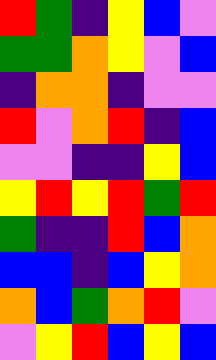[["red", "green", "indigo", "yellow", "blue", "violet"], ["green", "green", "orange", "yellow", "violet", "blue"], ["indigo", "orange", "orange", "indigo", "violet", "violet"], ["red", "violet", "orange", "red", "indigo", "blue"], ["violet", "violet", "indigo", "indigo", "yellow", "blue"], ["yellow", "red", "yellow", "red", "green", "red"], ["green", "indigo", "indigo", "red", "blue", "orange"], ["blue", "blue", "indigo", "blue", "yellow", "orange"], ["orange", "blue", "green", "orange", "red", "violet"], ["violet", "yellow", "red", "blue", "yellow", "blue"]]